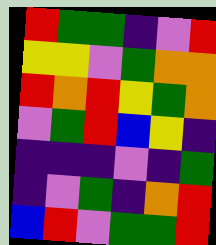[["red", "green", "green", "indigo", "violet", "red"], ["yellow", "yellow", "violet", "green", "orange", "orange"], ["red", "orange", "red", "yellow", "green", "orange"], ["violet", "green", "red", "blue", "yellow", "indigo"], ["indigo", "indigo", "indigo", "violet", "indigo", "green"], ["indigo", "violet", "green", "indigo", "orange", "red"], ["blue", "red", "violet", "green", "green", "red"]]